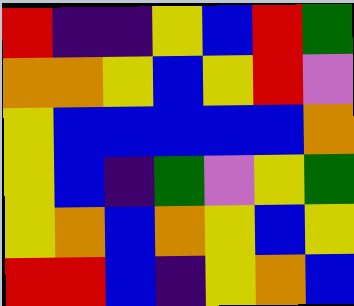[["red", "indigo", "indigo", "yellow", "blue", "red", "green"], ["orange", "orange", "yellow", "blue", "yellow", "red", "violet"], ["yellow", "blue", "blue", "blue", "blue", "blue", "orange"], ["yellow", "blue", "indigo", "green", "violet", "yellow", "green"], ["yellow", "orange", "blue", "orange", "yellow", "blue", "yellow"], ["red", "red", "blue", "indigo", "yellow", "orange", "blue"]]